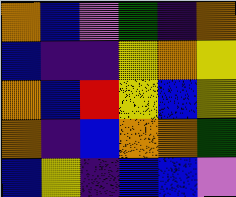[["orange", "blue", "violet", "green", "indigo", "orange"], ["blue", "indigo", "indigo", "yellow", "orange", "yellow"], ["orange", "blue", "red", "yellow", "blue", "yellow"], ["orange", "indigo", "blue", "orange", "orange", "green"], ["blue", "yellow", "indigo", "blue", "blue", "violet"]]